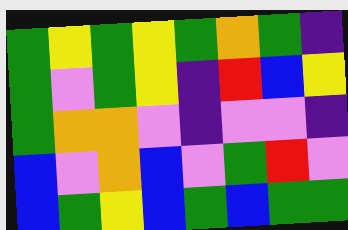[["green", "yellow", "green", "yellow", "green", "orange", "green", "indigo"], ["green", "violet", "green", "yellow", "indigo", "red", "blue", "yellow"], ["green", "orange", "orange", "violet", "indigo", "violet", "violet", "indigo"], ["blue", "violet", "orange", "blue", "violet", "green", "red", "violet"], ["blue", "green", "yellow", "blue", "green", "blue", "green", "green"]]